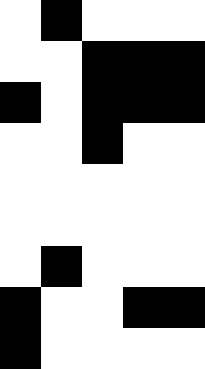[["white", "black", "white", "white", "white"], ["white", "white", "black", "black", "black"], ["black", "white", "black", "black", "black"], ["white", "white", "black", "white", "white"], ["white", "white", "white", "white", "white"], ["white", "white", "white", "white", "white"], ["white", "black", "white", "white", "white"], ["black", "white", "white", "black", "black"], ["black", "white", "white", "white", "white"]]